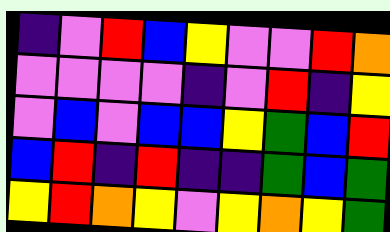[["indigo", "violet", "red", "blue", "yellow", "violet", "violet", "red", "orange"], ["violet", "violet", "violet", "violet", "indigo", "violet", "red", "indigo", "yellow"], ["violet", "blue", "violet", "blue", "blue", "yellow", "green", "blue", "red"], ["blue", "red", "indigo", "red", "indigo", "indigo", "green", "blue", "green"], ["yellow", "red", "orange", "yellow", "violet", "yellow", "orange", "yellow", "green"]]